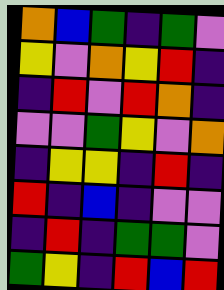[["orange", "blue", "green", "indigo", "green", "violet"], ["yellow", "violet", "orange", "yellow", "red", "indigo"], ["indigo", "red", "violet", "red", "orange", "indigo"], ["violet", "violet", "green", "yellow", "violet", "orange"], ["indigo", "yellow", "yellow", "indigo", "red", "indigo"], ["red", "indigo", "blue", "indigo", "violet", "violet"], ["indigo", "red", "indigo", "green", "green", "violet"], ["green", "yellow", "indigo", "red", "blue", "red"]]